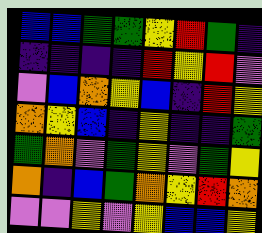[["blue", "blue", "green", "green", "yellow", "red", "green", "indigo"], ["indigo", "indigo", "indigo", "indigo", "red", "yellow", "red", "violet"], ["violet", "blue", "orange", "yellow", "blue", "indigo", "red", "yellow"], ["orange", "yellow", "blue", "indigo", "yellow", "indigo", "indigo", "green"], ["green", "orange", "violet", "green", "yellow", "violet", "green", "yellow"], ["orange", "indigo", "blue", "green", "orange", "yellow", "red", "orange"], ["violet", "violet", "yellow", "violet", "yellow", "blue", "blue", "yellow"]]